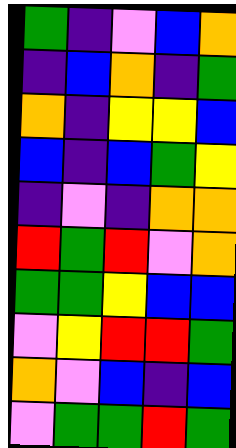[["green", "indigo", "violet", "blue", "orange"], ["indigo", "blue", "orange", "indigo", "green"], ["orange", "indigo", "yellow", "yellow", "blue"], ["blue", "indigo", "blue", "green", "yellow"], ["indigo", "violet", "indigo", "orange", "orange"], ["red", "green", "red", "violet", "orange"], ["green", "green", "yellow", "blue", "blue"], ["violet", "yellow", "red", "red", "green"], ["orange", "violet", "blue", "indigo", "blue"], ["violet", "green", "green", "red", "green"]]